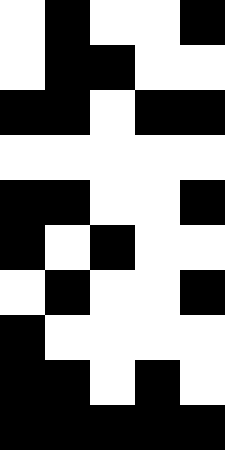[["white", "black", "white", "white", "black"], ["white", "black", "black", "white", "white"], ["black", "black", "white", "black", "black"], ["white", "white", "white", "white", "white"], ["black", "black", "white", "white", "black"], ["black", "white", "black", "white", "white"], ["white", "black", "white", "white", "black"], ["black", "white", "white", "white", "white"], ["black", "black", "white", "black", "white"], ["black", "black", "black", "black", "black"]]